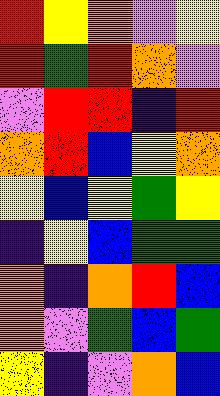[["red", "yellow", "orange", "violet", "yellow"], ["red", "green", "red", "orange", "violet"], ["violet", "red", "red", "indigo", "red"], ["orange", "red", "blue", "yellow", "orange"], ["yellow", "blue", "yellow", "green", "yellow"], ["indigo", "yellow", "blue", "green", "green"], ["orange", "indigo", "orange", "red", "blue"], ["orange", "violet", "green", "blue", "green"], ["yellow", "indigo", "violet", "orange", "blue"]]